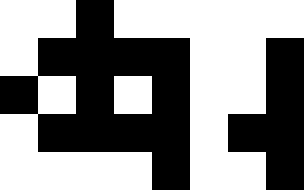[["white", "white", "black", "white", "white", "white", "white", "white"], ["white", "black", "black", "black", "black", "white", "white", "black"], ["black", "white", "black", "white", "black", "white", "white", "black"], ["white", "black", "black", "black", "black", "white", "black", "black"], ["white", "white", "white", "white", "black", "white", "white", "black"]]